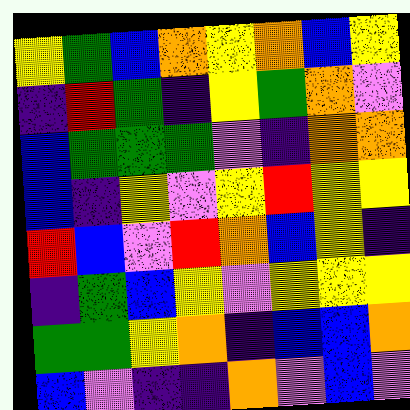[["yellow", "green", "blue", "orange", "yellow", "orange", "blue", "yellow"], ["indigo", "red", "green", "indigo", "yellow", "green", "orange", "violet"], ["blue", "green", "green", "green", "violet", "indigo", "orange", "orange"], ["blue", "indigo", "yellow", "violet", "yellow", "red", "yellow", "yellow"], ["red", "blue", "violet", "red", "orange", "blue", "yellow", "indigo"], ["indigo", "green", "blue", "yellow", "violet", "yellow", "yellow", "yellow"], ["green", "green", "yellow", "orange", "indigo", "blue", "blue", "orange"], ["blue", "violet", "indigo", "indigo", "orange", "violet", "blue", "violet"]]